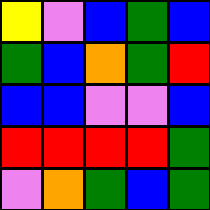[["yellow", "violet", "blue", "green", "blue"], ["green", "blue", "orange", "green", "red"], ["blue", "blue", "violet", "violet", "blue"], ["red", "red", "red", "red", "green"], ["violet", "orange", "green", "blue", "green"]]